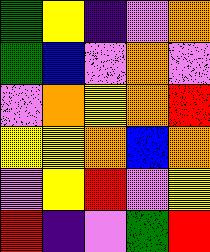[["green", "yellow", "indigo", "violet", "orange"], ["green", "blue", "violet", "orange", "violet"], ["violet", "orange", "yellow", "orange", "red"], ["yellow", "yellow", "orange", "blue", "orange"], ["violet", "yellow", "red", "violet", "yellow"], ["red", "indigo", "violet", "green", "red"]]